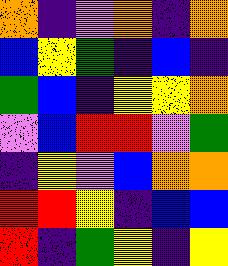[["orange", "indigo", "violet", "orange", "indigo", "orange"], ["blue", "yellow", "green", "indigo", "blue", "indigo"], ["green", "blue", "indigo", "yellow", "yellow", "orange"], ["violet", "blue", "red", "red", "violet", "green"], ["indigo", "yellow", "violet", "blue", "orange", "orange"], ["red", "red", "yellow", "indigo", "blue", "blue"], ["red", "indigo", "green", "yellow", "indigo", "yellow"]]